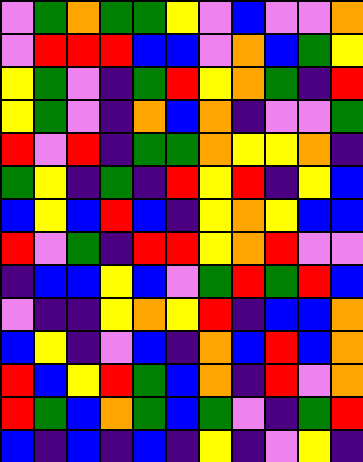[["violet", "green", "orange", "green", "green", "yellow", "violet", "blue", "violet", "violet", "orange"], ["violet", "red", "red", "red", "blue", "blue", "violet", "orange", "blue", "green", "yellow"], ["yellow", "green", "violet", "indigo", "green", "red", "yellow", "orange", "green", "indigo", "red"], ["yellow", "green", "violet", "indigo", "orange", "blue", "orange", "indigo", "violet", "violet", "green"], ["red", "violet", "red", "indigo", "green", "green", "orange", "yellow", "yellow", "orange", "indigo"], ["green", "yellow", "indigo", "green", "indigo", "red", "yellow", "red", "indigo", "yellow", "blue"], ["blue", "yellow", "blue", "red", "blue", "indigo", "yellow", "orange", "yellow", "blue", "blue"], ["red", "violet", "green", "indigo", "red", "red", "yellow", "orange", "red", "violet", "violet"], ["indigo", "blue", "blue", "yellow", "blue", "violet", "green", "red", "green", "red", "blue"], ["violet", "indigo", "indigo", "yellow", "orange", "yellow", "red", "indigo", "blue", "blue", "orange"], ["blue", "yellow", "indigo", "violet", "blue", "indigo", "orange", "blue", "red", "blue", "orange"], ["red", "blue", "yellow", "red", "green", "blue", "orange", "indigo", "red", "violet", "orange"], ["red", "green", "blue", "orange", "green", "blue", "green", "violet", "indigo", "green", "red"], ["blue", "indigo", "blue", "indigo", "blue", "indigo", "yellow", "indigo", "violet", "yellow", "indigo"]]